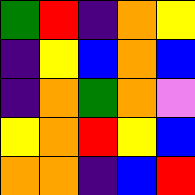[["green", "red", "indigo", "orange", "yellow"], ["indigo", "yellow", "blue", "orange", "blue"], ["indigo", "orange", "green", "orange", "violet"], ["yellow", "orange", "red", "yellow", "blue"], ["orange", "orange", "indigo", "blue", "red"]]